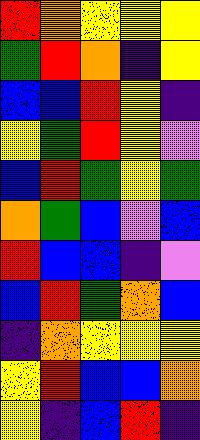[["red", "orange", "yellow", "yellow", "yellow"], ["green", "red", "orange", "indigo", "yellow"], ["blue", "blue", "red", "yellow", "indigo"], ["yellow", "green", "red", "yellow", "violet"], ["blue", "red", "green", "yellow", "green"], ["orange", "green", "blue", "violet", "blue"], ["red", "blue", "blue", "indigo", "violet"], ["blue", "red", "green", "orange", "blue"], ["indigo", "orange", "yellow", "yellow", "yellow"], ["yellow", "red", "blue", "blue", "orange"], ["yellow", "indigo", "blue", "red", "indigo"]]